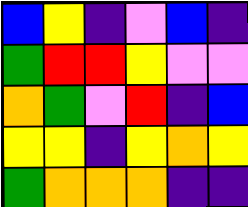[["blue", "yellow", "indigo", "violet", "blue", "indigo"], ["green", "red", "red", "yellow", "violet", "violet"], ["orange", "green", "violet", "red", "indigo", "blue"], ["yellow", "yellow", "indigo", "yellow", "orange", "yellow"], ["green", "orange", "orange", "orange", "indigo", "indigo"]]